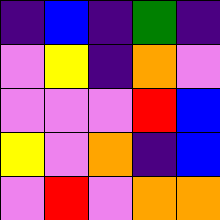[["indigo", "blue", "indigo", "green", "indigo"], ["violet", "yellow", "indigo", "orange", "violet"], ["violet", "violet", "violet", "red", "blue"], ["yellow", "violet", "orange", "indigo", "blue"], ["violet", "red", "violet", "orange", "orange"]]